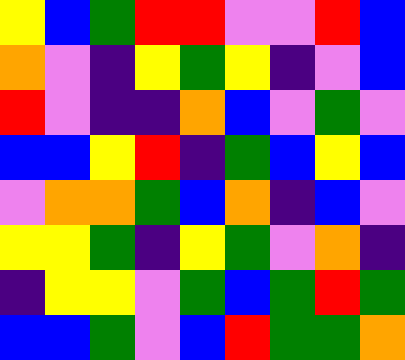[["yellow", "blue", "green", "red", "red", "violet", "violet", "red", "blue"], ["orange", "violet", "indigo", "yellow", "green", "yellow", "indigo", "violet", "blue"], ["red", "violet", "indigo", "indigo", "orange", "blue", "violet", "green", "violet"], ["blue", "blue", "yellow", "red", "indigo", "green", "blue", "yellow", "blue"], ["violet", "orange", "orange", "green", "blue", "orange", "indigo", "blue", "violet"], ["yellow", "yellow", "green", "indigo", "yellow", "green", "violet", "orange", "indigo"], ["indigo", "yellow", "yellow", "violet", "green", "blue", "green", "red", "green"], ["blue", "blue", "green", "violet", "blue", "red", "green", "green", "orange"]]